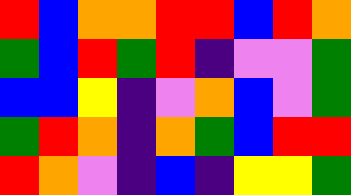[["red", "blue", "orange", "orange", "red", "red", "blue", "red", "orange"], ["green", "blue", "red", "green", "red", "indigo", "violet", "violet", "green"], ["blue", "blue", "yellow", "indigo", "violet", "orange", "blue", "violet", "green"], ["green", "red", "orange", "indigo", "orange", "green", "blue", "red", "red"], ["red", "orange", "violet", "indigo", "blue", "indigo", "yellow", "yellow", "green"]]